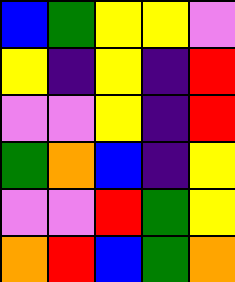[["blue", "green", "yellow", "yellow", "violet"], ["yellow", "indigo", "yellow", "indigo", "red"], ["violet", "violet", "yellow", "indigo", "red"], ["green", "orange", "blue", "indigo", "yellow"], ["violet", "violet", "red", "green", "yellow"], ["orange", "red", "blue", "green", "orange"]]